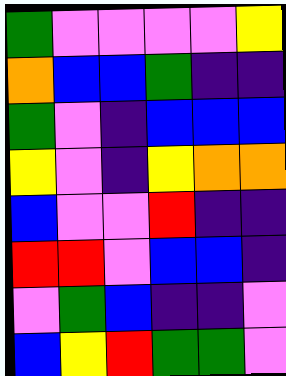[["green", "violet", "violet", "violet", "violet", "yellow"], ["orange", "blue", "blue", "green", "indigo", "indigo"], ["green", "violet", "indigo", "blue", "blue", "blue"], ["yellow", "violet", "indigo", "yellow", "orange", "orange"], ["blue", "violet", "violet", "red", "indigo", "indigo"], ["red", "red", "violet", "blue", "blue", "indigo"], ["violet", "green", "blue", "indigo", "indigo", "violet"], ["blue", "yellow", "red", "green", "green", "violet"]]